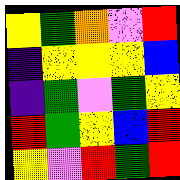[["yellow", "green", "orange", "violet", "red"], ["indigo", "yellow", "yellow", "yellow", "blue"], ["indigo", "green", "violet", "green", "yellow"], ["red", "green", "yellow", "blue", "red"], ["yellow", "violet", "red", "green", "red"]]